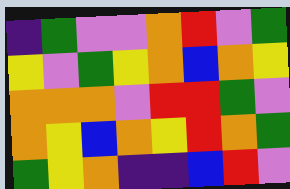[["indigo", "green", "violet", "violet", "orange", "red", "violet", "green"], ["yellow", "violet", "green", "yellow", "orange", "blue", "orange", "yellow"], ["orange", "orange", "orange", "violet", "red", "red", "green", "violet"], ["orange", "yellow", "blue", "orange", "yellow", "red", "orange", "green"], ["green", "yellow", "orange", "indigo", "indigo", "blue", "red", "violet"]]